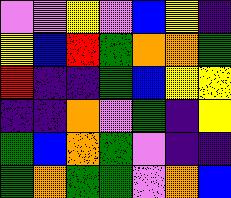[["violet", "violet", "yellow", "violet", "blue", "yellow", "indigo"], ["yellow", "blue", "red", "green", "orange", "orange", "green"], ["red", "indigo", "indigo", "green", "blue", "yellow", "yellow"], ["indigo", "indigo", "orange", "violet", "green", "indigo", "yellow"], ["green", "blue", "orange", "green", "violet", "indigo", "indigo"], ["green", "orange", "green", "green", "violet", "orange", "blue"]]